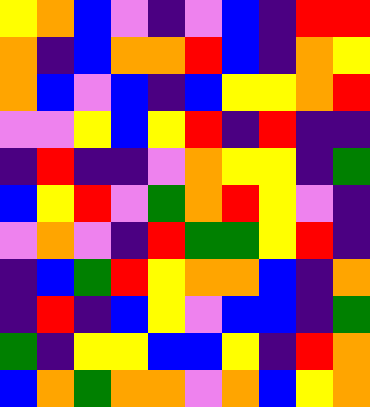[["yellow", "orange", "blue", "violet", "indigo", "violet", "blue", "indigo", "red", "red"], ["orange", "indigo", "blue", "orange", "orange", "red", "blue", "indigo", "orange", "yellow"], ["orange", "blue", "violet", "blue", "indigo", "blue", "yellow", "yellow", "orange", "red"], ["violet", "violet", "yellow", "blue", "yellow", "red", "indigo", "red", "indigo", "indigo"], ["indigo", "red", "indigo", "indigo", "violet", "orange", "yellow", "yellow", "indigo", "green"], ["blue", "yellow", "red", "violet", "green", "orange", "red", "yellow", "violet", "indigo"], ["violet", "orange", "violet", "indigo", "red", "green", "green", "yellow", "red", "indigo"], ["indigo", "blue", "green", "red", "yellow", "orange", "orange", "blue", "indigo", "orange"], ["indigo", "red", "indigo", "blue", "yellow", "violet", "blue", "blue", "indigo", "green"], ["green", "indigo", "yellow", "yellow", "blue", "blue", "yellow", "indigo", "red", "orange"], ["blue", "orange", "green", "orange", "orange", "violet", "orange", "blue", "yellow", "orange"]]